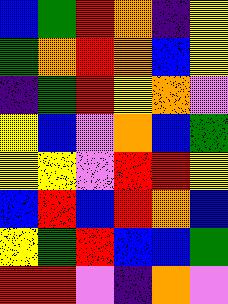[["blue", "green", "red", "orange", "indigo", "yellow"], ["green", "orange", "red", "orange", "blue", "yellow"], ["indigo", "green", "red", "yellow", "orange", "violet"], ["yellow", "blue", "violet", "orange", "blue", "green"], ["yellow", "yellow", "violet", "red", "red", "yellow"], ["blue", "red", "blue", "red", "orange", "blue"], ["yellow", "green", "red", "blue", "blue", "green"], ["red", "red", "violet", "indigo", "orange", "violet"]]